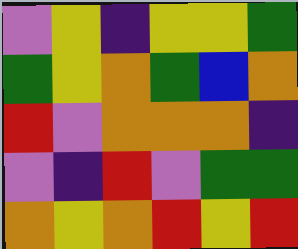[["violet", "yellow", "indigo", "yellow", "yellow", "green"], ["green", "yellow", "orange", "green", "blue", "orange"], ["red", "violet", "orange", "orange", "orange", "indigo"], ["violet", "indigo", "red", "violet", "green", "green"], ["orange", "yellow", "orange", "red", "yellow", "red"]]